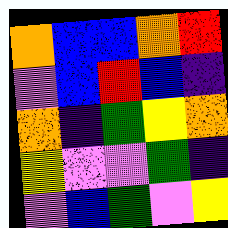[["orange", "blue", "blue", "orange", "red"], ["violet", "blue", "red", "blue", "indigo"], ["orange", "indigo", "green", "yellow", "orange"], ["yellow", "violet", "violet", "green", "indigo"], ["violet", "blue", "green", "violet", "yellow"]]